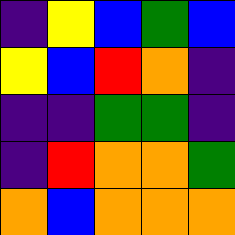[["indigo", "yellow", "blue", "green", "blue"], ["yellow", "blue", "red", "orange", "indigo"], ["indigo", "indigo", "green", "green", "indigo"], ["indigo", "red", "orange", "orange", "green"], ["orange", "blue", "orange", "orange", "orange"]]